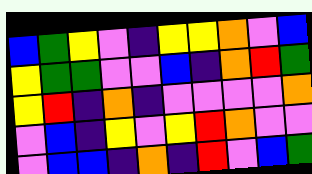[["blue", "green", "yellow", "violet", "indigo", "yellow", "yellow", "orange", "violet", "blue"], ["yellow", "green", "green", "violet", "violet", "blue", "indigo", "orange", "red", "green"], ["yellow", "red", "indigo", "orange", "indigo", "violet", "violet", "violet", "violet", "orange"], ["violet", "blue", "indigo", "yellow", "violet", "yellow", "red", "orange", "violet", "violet"], ["violet", "blue", "blue", "indigo", "orange", "indigo", "red", "violet", "blue", "green"]]